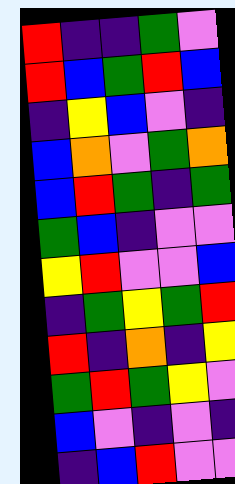[["red", "indigo", "indigo", "green", "violet"], ["red", "blue", "green", "red", "blue"], ["indigo", "yellow", "blue", "violet", "indigo"], ["blue", "orange", "violet", "green", "orange"], ["blue", "red", "green", "indigo", "green"], ["green", "blue", "indigo", "violet", "violet"], ["yellow", "red", "violet", "violet", "blue"], ["indigo", "green", "yellow", "green", "red"], ["red", "indigo", "orange", "indigo", "yellow"], ["green", "red", "green", "yellow", "violet"], ["blue", "violet", "indigo", "violet", "indigo"], ["indigo", "blue", "red", "violet", "violet"]]